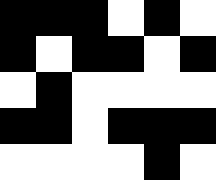[["black", "black", "black", "white", "black", "white"], ["black", "white", "black", "black", "white", "black"], ["white", "black", "white", "white", "white", "white"], ["black", "black", "white", "black", "black", "black"], ["white", "white", "white", "white", "black", "white"]]